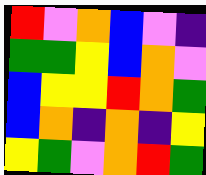[["red", "violet", "orange", "blue", "violet", "indigo"], ["green", "green", "yellow", "blue", "orange", "violet"], ["blue", "yellow", "yellow", "red", "orange", "green"], ["blue", "orange", "indigo", "orange", "indigo", "yellow"], ["yellow", "green", "violet", "orange", "red", "green"]]